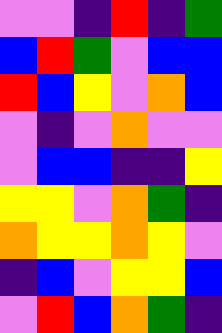[["violet", "violet", "indigo", "red", "indigo", "green"], ["blue", "red", "green", "violet", "blue", "blue"], ["red", "blue", "yellow", "violet", "orange", "blue"], ["violet", "indigo", "violet", "orange", "violet", "violet"], ["violet", "blue", "blue", "indigo", "indigo", "yellow"], ["yellow", "yellow", "violet", "orange", "green", "indigo"], ["orange", "yellow", "yellow", "orange", "yellow", "violet"], ["indigo", "blue", "violet", "yellow", "yellow", "blue"], ["violet", "red", "blue", "orange", "green", "indigo"]]